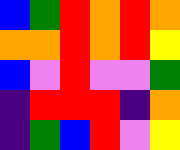[["blue", "green", "red", "orange", "red", "orange"], ["orange", "orange", "red", "orange", "red", "yellow"], ["blue", "violet", "red", "violet", "violet", "green"], ["indigo", "red", "red", "red", "indigo", "orange"], ["indigo", "green", "blue", "red", "violet", "yellow"]]